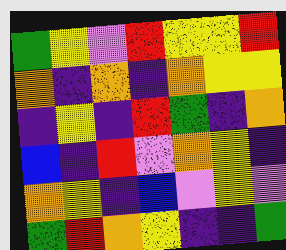[["green", "yellow", "violet", "red", "yellow", "yellow", "red"], ["orange", "indigo", "orange", "indigo", "orange", "yellow", "yellow"], ["indigo", "yellow", "indigo", "red", "green", "indigo", "orange"], ["blue", "indigo", "red", "violet", "orange", "yellow", "indigo"], ["orange", "yellow", "indigo", "blue", "violet", "yellow", "violet"], ["green", "red", "orange", "yellow", "indigo", "indigo", "green"]]